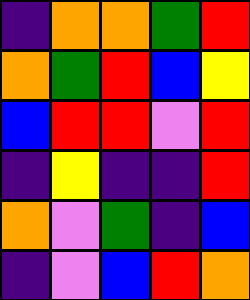[["indigo", "orange", "orange", "green", "red"], ["orange", "green", "red", "blue", "yellow"], ["blue", "red", "red", "violet", "red"], ["indigo", "yellow", "indigo", "indigo", "red"], ["orange", "violet", "green", "indigo", "blue"], ["indigo", "violet", "blue", "red", "orange"]]